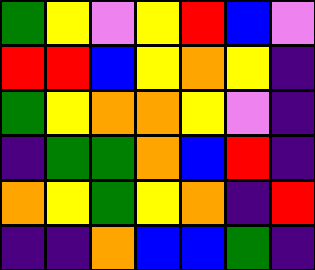[["green", "yellow", "violet", "yellow", "red", "blue", "violet"], ["red", "red", "blue", "yellow", "orange", "yellow", "indigo"], ["green", "yellow", "orange", "orange", "yellow", "violet", "indigo"], ["indigo", "green", "green", "orange", "blue", "red", "indigo"], ["orange", "yellow", "green", "yellow", "orange", "indigo", "red"], ["indigo", "indigo", "orange", "blue", "blue", "green", "indigo"]]